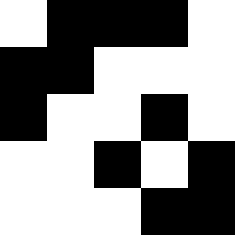[["white", "black", "black", "black", "white"], ["black", "black", "white", "white", "white"], ["black", "white", "white", "black", "white"], ["white", "white", "black", "white", "black"], ["white", "white", "white", "black", "black"]]